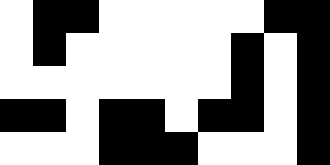[["white", "black", "black", "white", "white", "white", "white", "white", "black", "black"], ["white", "black", "white", "white", "white", "white", "white", "black", "white", "black"], ["white", "white", "white", "white", "white", "white", "white", "black", "white", "black"], ["black", "black", "white", "black", "black", "white", "black", "black", "white", "black"], ["white", "white", "white", "black", "black", "black", "white", "white", "white", "black"]]